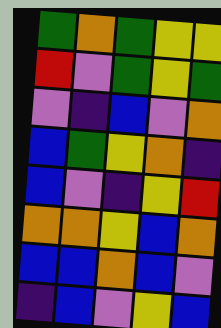[["green", "orange", "green", "yellow", "yellow"], ["red", "violet", "green", "yellow", "green"], ["violet", "indigo", "blue", "violet", "orange"], ["blue", "green", "yellow", "orange", "indigo"], ["blue", "violet", "indigo", "yellow", "red"], ["orange", "orange", "yellow", "blue", "orange"], ["blue", "blue", "orange", "blue", "violet"], ["indigo", "blue", "violet", "yellow", "blue"]]